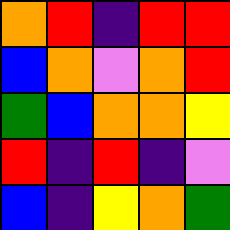[["orange", "red", "indigo", "red", "red"], ["blue", "orange", "violet", "orange", "red"], ["green", "blue", "orange", "orange", "yellow"], ["red", "indigo", "red", "indigo", "violet"], ["blue", "indigo", "yellow", "orange", "green"]]